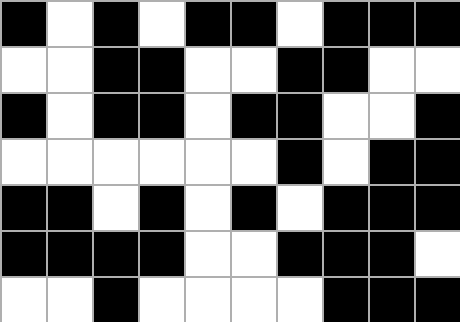[["black", "white", "black", "white", "black", "black", "white", "black", "black", "black"], ["white", "white", "black", "black", "white", "white", "black", "black", "white", "white"], ["black", "white", "black", "black", "white", "black", "black", "white", "white", "black"], ["white", "white", "white", "white", "white", "white", "black", "white", "black", "black"], ["black", "black", "white", "black", "white", "black", "white", "black", "black", "black"], ["black", "black", "black", "black", "white", "white", "black", "black", "black", "white"], ["white", "white", "black", "white", "white", "white", "white", "black", "black", "black"]]